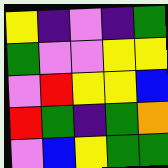[["yellow", "indigo", "violet", "indigo", "green"], ["green", "violet", "violet", "yellow", "yellow"], ["violet", "red", "yellow", "yellow", "blue"], ["red", "green", "indigo", "green", "orange"], ["violet", "blue", "yellow", "green", "green"]]